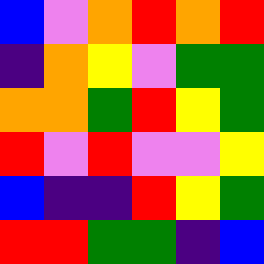[["blue", "violet", "orange", "red", "orange", "red"], ["indigo", "orange", "yellow", "violet", "green", "green"], ["orange", "orange", "green", "red", "yellow", "green"], ["red", "violet", "red", "violet", "violet", "yellow"], ["blue", "indigo", "indigo", "red", "yellow", "green"], ["red", "red", "green", "green", "indigo", "blue"]]